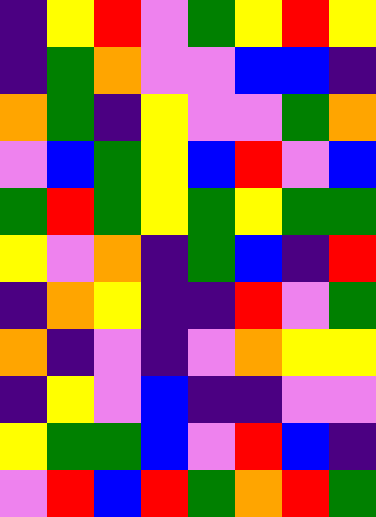[["indigo", "yellow", "red", "violet", "green", "yellow", "red", "yellow"], ["indigo", "green", "orange", "violet", "violet", "blue", "blue", "indigo"], ["orange", "green", "indigo", "yellow", "violet", "violet", "green", "orange"], ["violet", "blue", "green", "yellow", "blue", "red", "violet", "blue"], ["green", "red", "green", "yellow", "green", "yellow", "green", "green"], ["yellow", "violet", "orange", "indigo", "green", "blue", "indigo", "red"], ["indigo", "orange", "yellow", "indigo", "indigo", "red", "violet", "green"], ["orange", "indigo", "violet", "indigo", "violet", "orange", "yellow", "yellow"], ["indigo", "yellow", "violet", "blue", "indigo", "indigo", "violet", "violet"], ["yellow", "green", "green", "blue", "violet", "red", "blue", "indigo"], ["violet", "red", "blue", "red", "green", "orange", "red", "green"]]